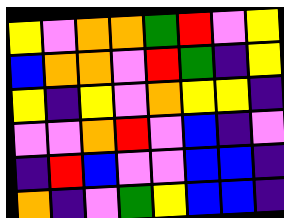[["yellow", "violet", "orange", "orange", "green", "red", "violet", "yellow"], ["blue", "orange", "orange", "violet", "red", "green", "indigo", "yellow"], ["yellow", "indigo", "yellow", "violet", "orange", "yellow", "yellow", "indigo"], ["violet", "violet", "orange", "red", "violet", "blue", "indigo", "violet"], ["indigo", "red", "blue", "violet", "violet", "blue", "blue", "indigo"], ["orange", "indigo", "violet", "green", "yellow", "blue", "blue", "indigo"]]